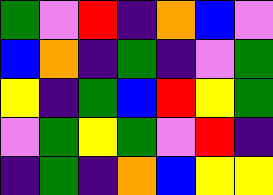[["green", "violet", "red", "indigo", "orange", "blue", "violet"], ["blue", "orange", "indigo", "green", "indigo", "violet", "green"], ["yellow", "indigo", "green", "blue", "red", "yellow", "green"], ["violet", "green", "yellow", "green", "violet", "red", "indigo"], ["indigo", "green", "indigo", "orange", "blue", "yellow", "yellow"]]